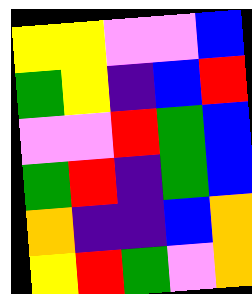[["yellow", "yellow", "violet", "violet", "blue"], ["green", "yellow", "indigo", "blue", "red"], ["violet", "violet", "red", "green", "blue"], ["green", "red", "indigo", "green", "blue"], ["orange", "indigo", "indigo", "blue", "orange"], ["yellow", "red", "green", "violet", "orange"]]